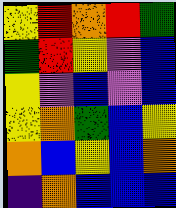[["yellow", "red", "orange", "red", "green"], ["green", "red", "yellow", "violet", "blue"], ["yellow", "violet", "blue", "violet", "blue"], ["yellow", "orange", "green", "blue", "yellow"], ["orange", "blue", "yellow", "blue", "orange"], ["indigo", "orange", "blue", "blue", "blue"]]